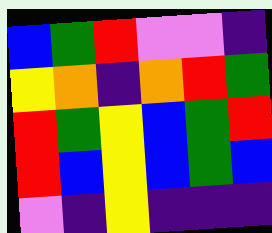[["blue", "green", "red", "violet", "violet", "indigo"], ["yellow", "orange", "indigo", "orange", "red", "green"], ["red", "green", "yellow", "blue", "green", "red"], ["red", "blue", "yellow", "blue", "green", "blue"], ["violet", "indigo", "yellow", "indigo", "indigo", "indigo"]]